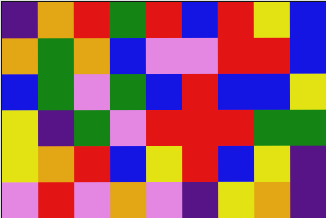[["indigo", "orange", "red", "green", "red", "blue", "red", "yellow", "blue"], ["orange", "green", "orange", "blue", "violet", "violet", "red", "red", "blue"], ["blue", "green", "violet", "green", "blue", "red", "blue", "blue", "yellow"], ["yellow", "indigo", "green", "violet", "red", "red", "red", "green", "green"], ["yellow", "orange", "red", "blue", "yellow", "red", "blue", "yellow", "indigo"], ["violet", "red", "violet", "orange", "violet", "indigo", "yellow", "orange", "indigo"]]